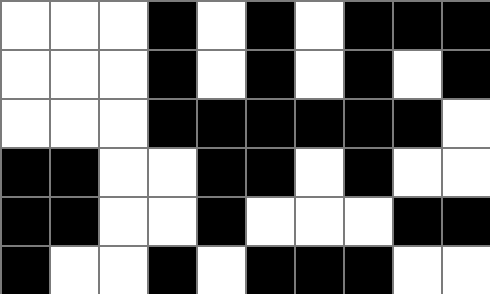[["white", "white", "white", "black", "white", "black", "white", "black", "black", "black"], ["white", "white", "white", "black", "white", "black", "white", "black", "white", "black"], ["white", "white", "white", "black", "black", "black", "black", "black", "black", "white"], ["black", "black", "white", "white", "black", "black", "white", "black", "white", "white"], ["black", "black", "white", "white", "black", "white", "white", "white", "black", "black"], ["black", "white", "white", "black", "white", "black", "black", "black", "white", "white"]]